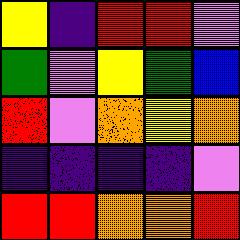[["yellow", "indigo", "red", "red", "violet"], ["green", "violet", "yellow", "green", "blue"], ["red", "violet", "orange", "yellow", "orange"], ["indigo", "indigo", "indigo", "indigo", "violet"], ["red", "red", "orange", "orange", "red"]]